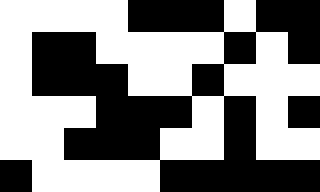[["white", "white", "white", "white", "black", "black", "black", "white", "black", "black"], ["white", "black", "black", "white", "white", "white", "white", "black", "white", "black"], ["white", "black", "black", "black", "white", "white", "black", "white", "white", "white"], ["white", "white", "white", "black", "black", "black", "white", "black", "white", "black"], ["white", "white", "black", "black", "black", "white", "white", "black", "white", "white"], ["black", "white", "white", "white", "white", "black", "black", "black", "black", "black"]]